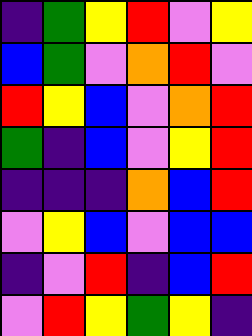[["indigo", "green", "yellow", "red", "violet", "yellow"], ["blue", "green", "violet", "orange", "red", "violet"], ["red", "yellow", "blue", "violet", "orange", "red"], ["green", "indigo", "blue", "violet", "yellow", "red"], ["indigo", "indigo", "indigo", "orange", "blue", "red"], ["violet", "yellow", "blue", "violet", "blue", "blue"], ["indigo", "violet", "red", "indigo", "blue", "red"], ["violet", "red", "yellow", "green", "yellow", "indigo"]]